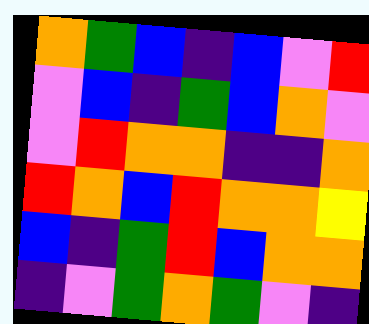[["orange", "green", "blue", "indigo", "blue", "violet", "red"], ["violet", "blue", "indigo", "green", "blue", "orange", "violet"], ["violet", "red", "orange", "orange", "indigo", "indigo", "orange"], ["red", "orange", "blue", "red", "orange", "orange", "yellow"], ["blue", "indigo", "green", "red", "blue", "orange", "orange"], ["indigo", "violet", "green", "orange", "green", "violet", "indigo"]]